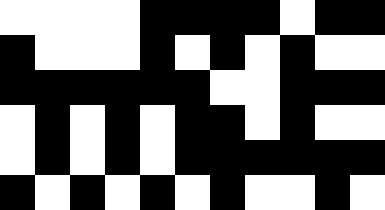[["white", "white", "white", "white", "black", "black", "black", "black", "white", "black", "black"], ["black", "white", "white", "white", "black", "white", "black", "white", "black", "white", "white"], ["black", "black", "black", "black", "black", "black", "white", "white", "black", "black", "black"], ["white", "black", "white", "black", "white", "black", "black", "white", "black", "white", "white"], ["white", "black", "white", "black", "white", "black", "black", "black", "black", "black", "black"], ["black", "white", "black", "white", "black", "white", "black", "white", "white", "black", "white"]]